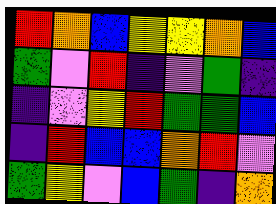[["red", "orange", "blue", "yellow", "yellow", "orange", "blue"], ["green", "violet", "red", "indigo", "violet", "green", "indigo"], ["indigo", "violet", "yellow", "red", "green", "green", "blue"], ["indigo", "red", "blue", "blue", "orange", "red", "violet"], ["green", "yellow", "violet", "blue", "green", "indigo", "orange"]]